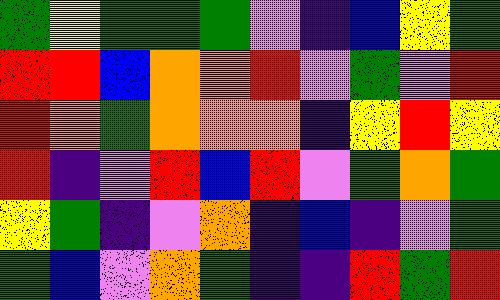[["green", "yellow", "green", "green", "green", "violet", "indigo", "blue", "yellow", "green"], ["red", "red", "blue", "orange", "orange", "red", "violet", "green", "violet", "red"], ["red", "orange", "green", "orange", "orange", "orange", "indigo", "yellow", "red", "yellow"], ["red", "indigo", "violet", "red", "blue", "red", "violet", "green", "orange", "green"], ["yellow", "green", "indigo", "violet", "orange", "indigo", "blue", "indigo", "violet", "green"], ["green", "blue", "violet", "orange", "green", "indigo", "indigo", "red", "green", "red"]]